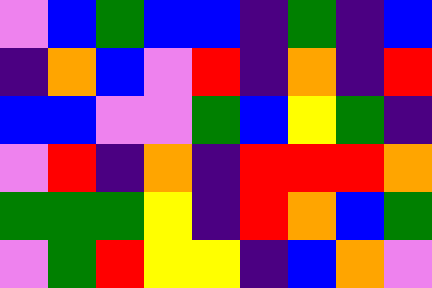[["violet", "blue", "green", "blue", "blue", "indigo", "green", "indigo", "blue"], ["indigo", "orange", "blue", "violet", "red", "indigo", "orange", "indigo", "red"], ["blue", "blue", "violet", "violet", "green", "blue", "yellow", "green", "indigo"], ["violet", "red", "indigo", "orange", "indigo", "red", "red", "red", "orange"], ["green", "green", "green", "yellow", "indigo", "red", "orange", "blue", "green"], ["violet", "green", "red", "yellow", "yellow", "indigo", "blue", "orange", "violet"]]